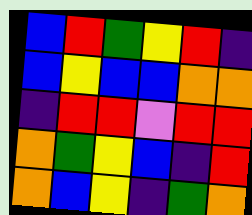[["blue", "red", "green", "yellow", "red", "indigo"], ["blue", "yellow", "blue", "blue", "orange", "orange"], ["indigo", "red", "red", "violet", "red", "red"], ["orange", "green", "yellow", "blue", "indigo", "red"], ["orange", "blue", "yellow", "indigo", "green", "orange"]]